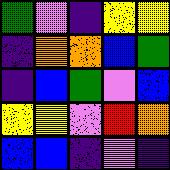[["green", "violet", "indigo", "yellow", "yellow"], ["indigo", "orange", "orange", "blue", "green"], ["indigo", "blue", "green", "violet", "blue"], ["yellow", "yellow", "violet", "red", "orange"], ["blue", "blue", "indigo", "violet", "indigo"]]